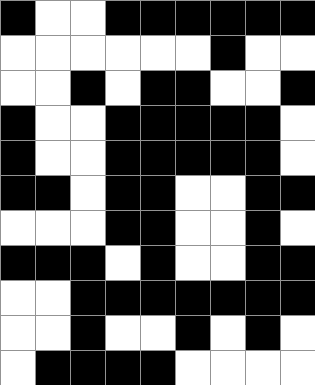[["black", "white", "white", "black", "black", "black", "black", "black", "black"], ["white", "white", "white", "white", "white", "white", "black", "white", "white"], ["white", "white", "black", "white", "black", "black", "white", "white", "black"], ["black", "white", "white", "black", "black", "black", "black", "black", "white"], ["black", "white", "white", "black", "black", "black", "black", "black", "white"], ["black", "black", "white", "black", "black", "white", "white", "black", "black"], ["white", "white", "white", "black", "black", "white", "white", "black", "white"], ["black", "black", "black", "white", "black", "white", "white", "black", "black"], ["white", "white", "black", "black", "black", "black", "black", "black", "black"], ["white", "white", "black", "white", "white", "black", "white", "black", "white"], ["white", "black", "black", "black", "black", "white", "white", "white", "white"]]